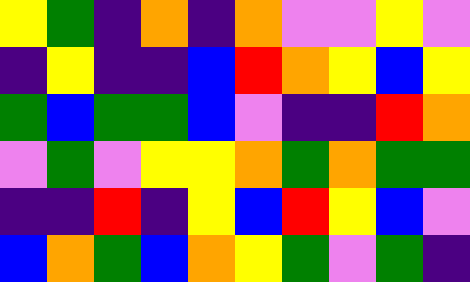[["yellow", "green", "indigo", "orange", "indigo", "orange", "violet", "violet", "yellow", "violet"], ["indigo", "yellow", "indigo", "indigo", "blue", "red", "orange", "yellow", "blue", "yellow"], ["green", "blue", "green", "green", "blue", "violet", "indigo", "indigo", "red", "orange"], ["violet", "green", "violet", "yellow", "yellow", "orange", "green", "orange", "green", "green"], ["indigo", "indigo", "red", "indigo", "yellow", "blue", "red", "yellow", "blue", "violet"], ["blue", "orange", "green", "blue", "orange", "yellow", "green", "violet", "green", "indigo"]]